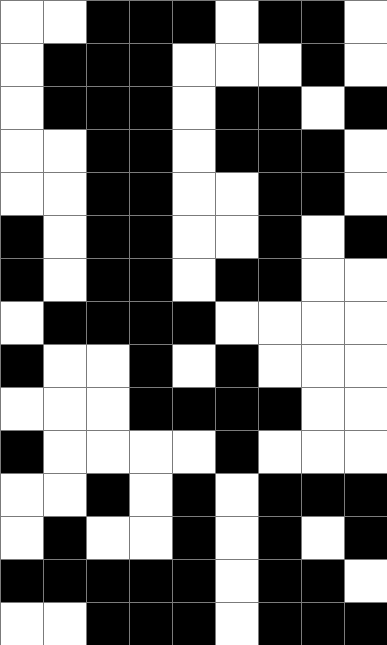[["white", "white", "black", "black", "black", "white", "black", "black", "white"], ["white", "black", "black", "black", "white", "white", "white", "black", "white"], ["white", "black", "black", "black", "white", "black", "black", "white", "black"], ["white", "white", "black", "black", "white", "black", "black", "black", "white"], ["white", "white", "black", "black", "white", "white", "black", "black", "white"], ["black", "white", "black", "black", "white", "white", "black", "white", "black"], ["black", "white", "black", "black", "white", "black", "black", "white", "white"], ["white", "black", "black", "black", "black", "white", "white", "white", "white"], ["black", "white", "white", "black", "white", "black", "white", "white", "white"], ["white", "white", "white", "black", "black", "black", "black", "white", "white"], ["black", "white", "white", "white", "white", "black", "white", "white", "white"], ["white", "white", "black", "white", "black", "white", "black", "black", "black"], ["white", "black", "white", "white", "black", "white", "black", "white", "black"], ["black", "black", "black", "black", "black", "white", "black", "black", "white"], ["white", "white", "black", "black", "black", "white", "black", "black", "black"]]